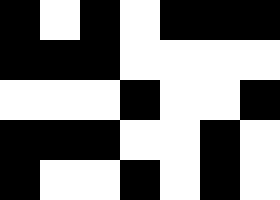[["black", "white", "black", "white", "black", "black", "black"], ["black", "black", "black", "white", "white", "white", "white"], ["white", "white", "white", "black", "white", "white", "black"], ["black", "black", "black", "white", "white", "black", "white"], ["black", "white", "white", "black", "white", "black", "white"]]